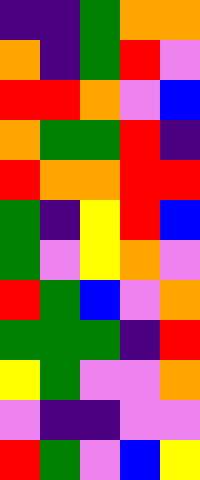[["indigo", "indigo", "green", "orange", "orange"], ["orange", "indigo", "green", "red", "violet"], ["red", "red", "orange", "violet", "blue"], ["orange", "green", "green", "red", "indigo"], ["red", "orange", "orange", "red", "red"], ["green", "indigo", "yellow", "red", "blue"], ["green", "violet", "yellow", "orange", "violet"], ["red", "green", "blue", "violet", "orange"], ["green", "green", "green", "indigo", "red"], ["yellow", "green", "violet", "violet", "orange"], ["violet", "indigo", "indigo", "violet", "violet"], ["red", "green", "violet", "blue", "yellow"]]